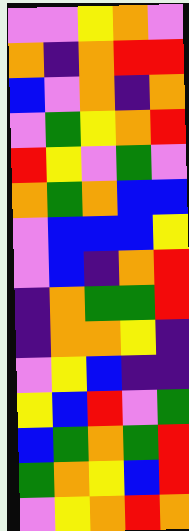[["violet", "violet", "yellow", "orange", "violet"], ["orange", "indigo", "orange", "red", "red"], ["blue", "violet", "orange", "indigo", "orange"], ["violet", "green", "yellow", "orange", "red"], ["red", "yellow", "violet", "green", "violet"], ["orange", "green", "orange", "blue", "blue"], ["violet", "blue", "blue", "blue", "yellow"], ["violet", "blue", "indigo", "orange", "red"], ["indigo", "orange", "green", "green", "red"], ["indigo", "orange", "orange", "yellow", "indigo"], ["violet", "yellow", "blue", "indigo", "indigo"], ["yellow", "blue", "red", "violet", "green"], ["blue", "green", "orange", "green", "red"], ["green", "orange", "yellow", "blue", "red"], ["violet", "yellow", "orange", "red", "orange"]]